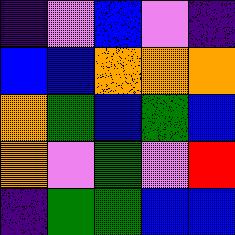[["indigo", "violet", "blue", "violet", "indigo"], ["blue", "blue", "orange", "orange", "orange"], ["orange", "green", "blue", "green", "blue"], ["orange", "violet", "green", "violet", "red"], ["indigo", "green", "green", "blue", "blue"]]